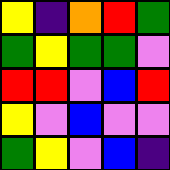[["yellow", "indigo", "orange", "red", "green"], ["green", "yellow", "green", "green", "violet"], ["red", "red", "violet", "blue", "red"], ["yellow", "violet", "blue", "violet", "violet"], ["green", "yellow", "violet", "blue", "indigo"]]